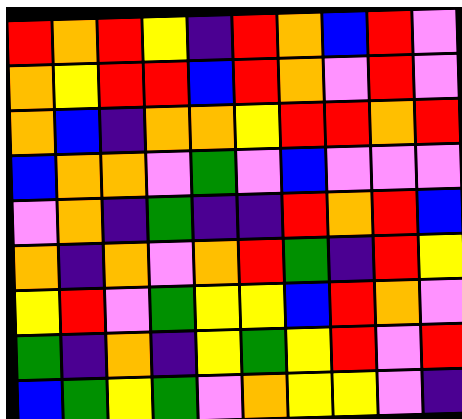[["red", "orange", "red", "yellow", "indigo", "red", "orange", "blue", "red", "violet"], ["orange", "yellow", "red", "red", "blue", "red", "orange", "violet", "red", "violet"], ["orange", "blue", "indigo", "orange", "orange", "yellow", "red", "red", "orange", "red"], ["blue", "orange", "orange", "violet", "green", "violet", "blue", "violet", "violet", "violet"], ["violet", "orange", "indigo", "green", "indigo", "indigo", "red", "orange", "red", "blue"], ["orange", "indigo", "orange", "violet", "orange", "red", "green", "indigo", "red", "yellow"], ["yellow", "red", "violet", "green", "yellow", "yellow", "blue", "red", "orange", "violet"], ["green", "indigo", "orange", "indigo", "yellow", "green", "yellow", "red", "violet", "red"], ["blue", "green", "yellow", "green", "violet", "orange", "yellow", "yellow", "violet", "indigo"]]